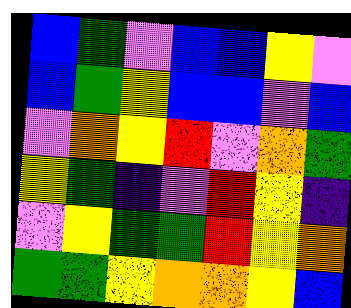[["blue", "green", "violet", "blue", "blue", "yellow", "violet"], ["blue", "green", "yellow", "blue", "blue", "violet", "blue"], ["violet", "orange", "yellow", "red", "violet", "orange", "green"], ["yellow", "green", "indigo", "violet", "red", "yellow", "indigo"], ["violet", "yellow", "green", "green", "red", "yellow", "orange"], ["green", "green", "yellow", "orange", "orange", "yellow", "blue"]]